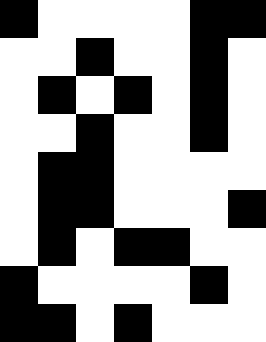[["black", "white", "white", "white", "white", "black", "black"], ["white", "white", "black", "white", "white", "black", "white"], ["white", "black", "white", "black", "white", "black", "white"], ["white", "white", "black", "white", "white", "black", "white"], ["white", "black", "black", "white", "white", "white", "white"], ["white", "black", "black", "white", "white", "white", "black"], ["white", "black", "white", "black", "black", "white", "white"], ["black", "white", "white", "white", "white", "black", "white"], ["black", "black", "white", "black", "white", "white", "white"]]